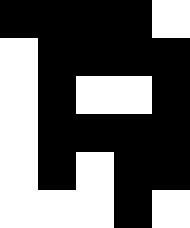[["black", "black", "black", "black", "white"], ["white", "black", "black", "black", "black"], ["white", "black", "white", "white", "black"], ["white", "black", "black", "black", "black"], ["white", "black", "white", "black", "black"], ["white", "white", "white", "black", "white"]]